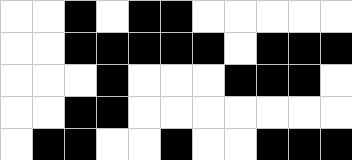[["white", "white", "black", "white", "black", "black", "white", "white", "white", "white", "white"], ["white", "white", "black", "black", "black", "black", "black", "white", "black", "black", "black"], ["white", "white", "white", "black", "white", "white", "white", "black", "black", "black", "white"], ["white", "white", "black", "black", "white", "white", "white", "white", "white", "white", "white"], ["white", "black", "black", "white", "white", "black", "white", "white", "black", "black", "black"]]